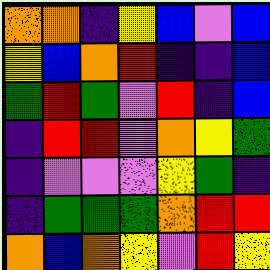[["orange", "orange", "indigo", "yellow", "blue", "violet", "blue"], ["yellow", "blue", "orange", "red", "indigo", "indigo", "blue"], ["green", "red", "green", "violet", "red", "indigo", "blue"], ["indigo", "red", "red", "violet", "orange", "yellow", "green"], ["indigo", "violet", "violet", "violet", "yellow", "green", "indigo"], ["indigo", "green", "green", "green", "orange", "red", "red"], ["orange", "blue", "orange", "yellow", "violet", "red", "yellow"]]